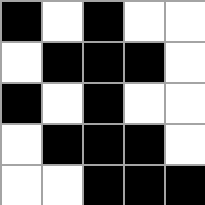[["black", "white", "black", "white", "white"], ["white", "black", "black", "black", "white"], ["black", "white", "black", "white", "white"], ["white", "black", "black", "black", "white"], ["white", "white", "black", "black", "black"]]